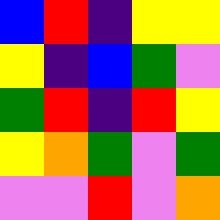[["blue", "red", "indigo", "yellow", "yellow"], ["yellow", "indigo", "blue", "green", "violet"], ["green", "red", "indigo", "red", "yellow"], ["yellow", "orange", "green", "violet", "green"], ["violet", "violet", "red", "violet", "orange"]]